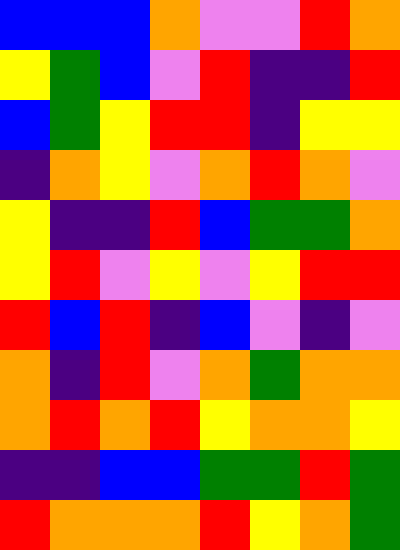[["blue", "blue", "blue", "orange", "violet", "violet", "red", "orange"], ["yellow", "green", "blue", "violet", "red", "indigo", "indigo", "red"], ["blue", "green", "yellow", "red", "red", "indigo", "yellow", "yellow"], ["indigo", "orange", "yellow", "violet", "orange", "red", "orange", "violet"], ["yellow", "indigo", "indigo", "red", "blue", "green", "green", "orange"], ["yellow", "red", "violet", "yellow", "violet", "yellow", "red", "red"], ["red", "blue", "red", "indigo", "blue", "violet", "indigo", "violet"], ["orange", "indigo", "red", "violet", "orange", "green", "orange", "orange"], ["orange", "red", "orange", "red", "yellow", "orange", "orange", "yellow"], ["indigo", "indigo", "blue", "blue", "green", "green", "red", "green"], ["red", "orange", "orange", "orange", "red", "yellow", "orange", "green"]]